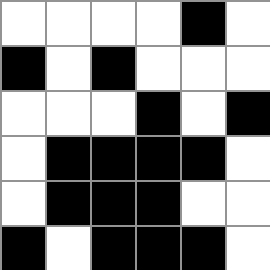[["white", "white", "white", "white", "black", "white"], ["black", "white", "black", "white", "white", "white"], ["white", "white", "white", "black", "white", "black"], ["white", "black", "black", "black", "black", "white"], ["white", "black", "black", "black", "white", "white"], ["black", "white", "black", "black", "black", "white"]]